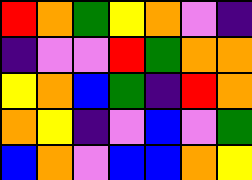[["red", "orange", "green", "yellow", "orange", "violet", "indigo"], ["indigo", "violet", "violet", "red", "green", "orange", "orange"], ["yellow", "orange", "blue", "green", "indigo", "red", "orange"], ["orange", "yellow", "indigo", "violet", "blue", "violet", "green"], ["blue", "orange", "violet", "blue", "blue", "orange", "yellow"]]